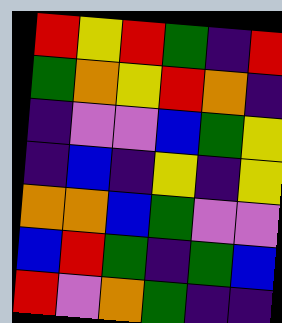[["red", "yellow", "red", "green", "indigo", "red"], ["green", "orange", "yellow", "red", "orange", "indigo"], ["indigo", "violet", "violet", "blue", "green", "yellow"], ["indigo", "blue", "indigo", "yellow", "indigo", "yellow"], ["orange", "orange", "blue", "green", "violet", "violet"], ["blue", "red", "green", "indigo", "green", "blue"], ["red", "violet", "orange", "green", "indigo", "indigo"]]